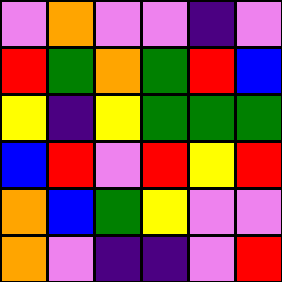[["violet", "orange", "violet", "violet", "indigo", "violet"], ["red", "green", "orange", "green", "red", "blue"], ["yellow", "indigo", "yellow", "green", "green", "green"], ["blue", "red", "violet", "red", "yellow", "red"], ["orange", "blue", "green", "yellow", "violet", "violet"], ["orange", "violet", "indigo", "indigo", "violet", "red"]]